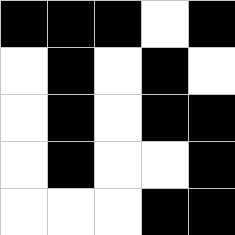[["black", "black", "black", "white", "black"], ["white", "black", "white", "black", "white"], ["white", "black", "white", "black", "black"], ["white", "black", "white", "white", "black"], ["white", "white", "white", "black", "black"]]